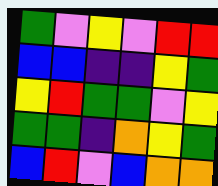[["green", "violet", "yellow", "violet", "red", "red"], ["blue", "blue", "indigo", "indigo", "yellow", "green"], ["yellow", "red", "green", "green", "violet", "yellow"], ["green", "green", "indigo", "orange", "yellow", "green"], ["blue", "red", "violet", "blue", "orange", "orange"]]